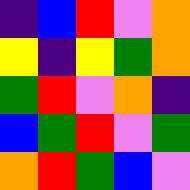[["indigo", "blue", "red", "violet", "orange"], ["yellow", "indigo", "yellow", "green", "orange"], ["green", "red", "violet", "orange", "indigo"], ["blue", "green", "red", "violet", "green"], ["orange", "red", "green", "blue", "violet"]]